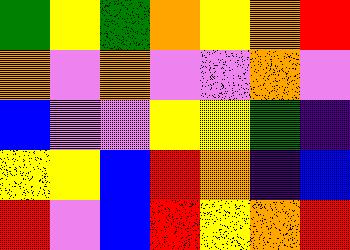[["green", "yellow", "green", "orange", "yellow", "orange", "red"], ["orange", "violet", "orange", "violet", "violet", "orange", "violet"], ["blue", "violet", "violet", "yellow", "yellow", "green", "indigo"], ["yellow", "yellow", "blue", "red", "orange", "indigo", "blue"], ["red", "violet", "blue", "red", "yellow", "orange", "red"]]